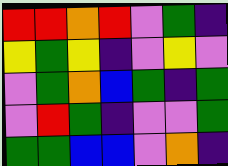[["red", "red", "orange", "red", "violet", "green", "indigo"], ["yellow", "green", "yellow", "indigo", "violet", "yellow", "violet"], ["violet", "green", "orange", "blue", "green", "indigo", "green"], ["violet", "red", "green", "indigo", "violet", "violet", "green"], ["green", "green", "blue", "blue", "violet", "orange", "indigo"]]